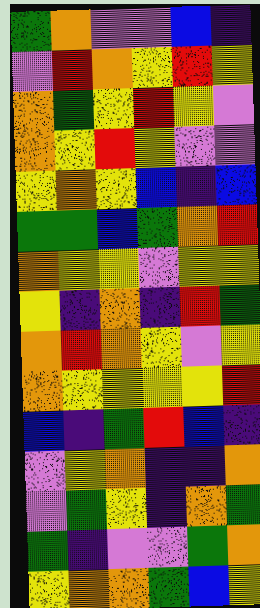[["green", "orange", "violet", "violet", "blue", "indigo"], ["violet", "red", "orange", "yellow", "red", "yellow"], ["orange", "green", "yellow", "red", "yellow", "violet"], ["orange", "yellow", "red", "yellow", "violet", "violet"], ["yellow", "orange", "yellow", "blue", "indigo", "blue"], ["green", "green", "blue", "green", "orange", "red"], ["orange", "yellow", "yellow", "violet", "yellow", "yellow"], ["yellow", "indigo", "orange", "indigo", "red", "green"], ["orange", "red", "orange", "yellow", "violet", "yellow"], ["orange", "yellow", "yellow", "yellow", "yellow", "red"], ["blue", "indigo", "green", "red", "blue", "indigo"], ["violet", "yellow", "orange", "indigo", "indigo", "orange"], ["violet", "green", "yellow", "indigo", "orange", "green"], ["green", "indigo", "violet", "violet", "green", "orange"], ["yellow", "orange", "orange", "green", "blue", "yellow"]]